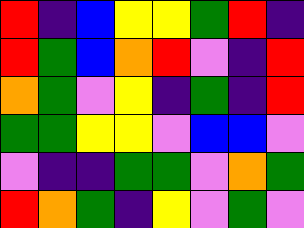[["red", "indigo", "blue", "yellow", "yellow", "green", "red", "indigo"], ["red", "green", "blue", "orange", "red", "violet", "indigo", "red"], ["orange", "green", "violet", "yellow", "indigo", "green", "indigo", "red"], ["green", "green", "yellow", "yellow", "violet", "blue", "blue", "violet"], ["violet", "indigo", "indigo", "green", "green", "violet", "orange", "green"], ["red", "orange", "green", "indigo", "yellow", "violet", "green", "violet"]]